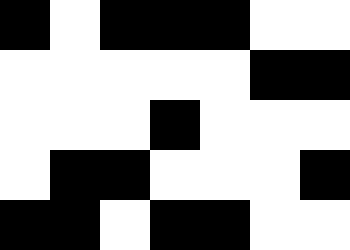[["black", "white", "black", "black", "black", "white", "white"], ["white", "white", "white", "white", "white", "black", "black"], ["white", "white", "white", "black", "white", "white", "white"], ["white", "black", "black", "white", "white", "white", "black"], ["black", "black", "white", "black", "black", "white", "white"]]